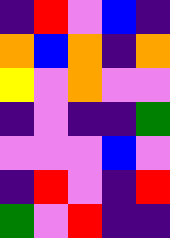[["indigo", "red", "violet", "blue", "indigo"], ["orange", "blue", "orange", "indigo", "orange"], ["yellow", "violet", "orange", "violet", "violet"], ["indigo", "violet", "indigo", "indigo", "green"], ["violet", "violet", "violet", "blue", "violet"], ["indigo", "red", "violet", "indigo", "red"], ["green", "violet", "red", "indigo", "indigo"]]